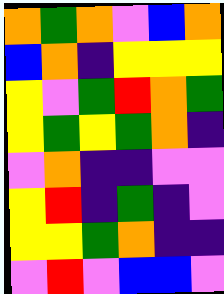[["orange", "green", "orange", "violet", "blue", "orange"], ["blue", "orange", "indigo", "yellow", "yellow", "yellow"], ["yellow", "violet", "green", "red", "orange", "green"], ["yellow", "green", "yellow", "green", "orange", "indigo"], ["violet", "orange", "indigo", "indigo", "violet", "violet"], ["yellow", "red", "indigo", "green", "indigo", "violet"], ["yellow", "yellow", "green", "orange", "indigo", "indigo"], ["violet", "red", "violet", "blue", "blue", "violet"]]